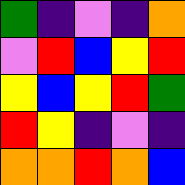[["green", "indigo", "violet", "indigo", "orange"], ["violet", "red", "blue", "yellow", "red"], ["yellow", "blue", "yellow", "red", "green"], ["red", "yellow", "indigo", "violet", "indigo"], ["orange", "orange", "red", "orange", "blue"]]